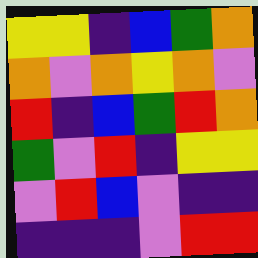[["yellow", "yellow", "indigo", "blue", "green", "orange"], ["orange", "violet", "orange", "yellow", "orange", "violet"], ["red", "indigo", "blue", "green", "red", "orange"], ["green", "violet", "red", "indigo", "yellow", "yellow"], ["violet", "red", "blue", "violet", "indigo", "indigo"], ["indigo", "indigo", "indigo", "violet", "red", "red"]]